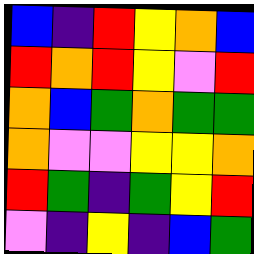[["blue", "indigo", "red", "yellow", "orange", "blue"], ["red", "orange", "red", "yellow", "violet", "red"], ["orange", "blue", "green", "orange", "green", "green"], ["orange", "violet", "violet", "yellow", "yellow", "orange"], ["red", "green", "indigo", "green", "yellow", "red"], ["violet", "indigo", "yellow", "indigo", "blue", "green"]]